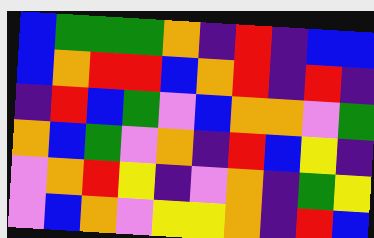[["blue", "green", "green", "green", "orange", "indigo", "red", "indigo", "blue", "blue"], ["blue", "orange", "red", "red", "blue", "orange", "red", "indigo", "red", "indigo"], ["indigo", "red", "blue", "green", "violet", "blue", "orange", "orange", "violet", "green"], ["orange", "blue", "green", "violet", "orange", "indigo", "red", "blue", "yellow", "indigo"], ["violet", "orange", "red", "yellow", "indigo", "violet", "orange", "indigo", "green", "yellow"], ["violet", "blue", "orange", "violet", "yellow", "yellow", "orange", "indigo", "red", "blue"]]